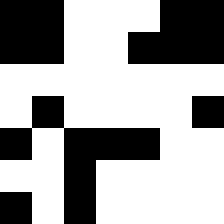[["black", "black", "white", "white", "white", "black", "black"], ["black", "black", "white", "white", "black", "black", "black"], ["white", "white", "white", "white", "white", "white", "white"], ["white", "black", "white", "white", "white", "white", "black"], ["black", "white", "black", "black", "black", "white", "white"], ["white", "white", "black", "white", "white", "white", "white"], ["black", "white", "black", "white", "white", "white", "white"]]